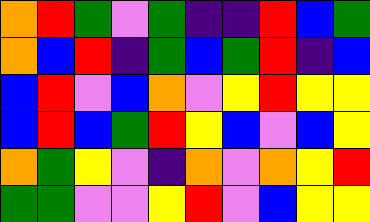[["orange", "red", "green", "violet", "green", "indigo", "indigo", "red", "blue", "green"], ["orange", "blue", "red", "indigo", "green", "blue", "green", "red", "indigo", "blue"], ["blue", "red", "violet", "blue", "orange", "violet", "yellow", "red", "yellow", "yellow"], ["blue", "red", "blue", "green", "red", "yellow", "blue", "violet", "blue", "yellow"], ["orange", "green", "yellow", "violet", "indigo", "orange", "violet", "orange", "yellow", "red"], ["green", "green", "violet", "violet", "yellow", "red", "violet", "blue", "yellow", "yellow"]]